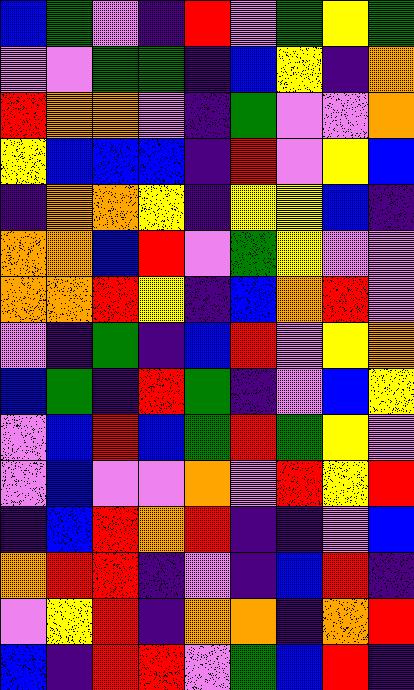[["blue", "green", "violet", "indigo", "red", "violet", "green", "yellow", "green"], ["violet", "violet", "green", "green", "indigo", "blue", "yellow", "indigo", "orange"], ["red", "orange", "orange", "violet", "indigo", "green", "violet", "violet", "orange"], ["yellow", "blue", "blue", "blue", "indigo", "red", "violet", "yellow", "blue"], ["indigo", "orange", "orange", "yellow", "indigo", "yellow", "yellow", "blue", "indigo"], ["orange", "orange", "blue", "red", "violet", "green", "yellow", "violet", "violet"], ["orange", "orange", "red", "yellow", "indigo", "blue", "orange", "red", "violet"], ["violet", "indigo", "green", "indigo", "blue", "red", "violet", "yellow", "orange"], ["blue", "green", "indigo", "red", "green", "indigo", "violet", "blue", "yellow"], ["violet", "blue", "red", "blue", "green", "red", "green", "yellow", "violet"], ["violet", "blue", "violet", "violet", "orange", "violet", "red", "yellow", "red"], ["indigo", "blue", "red", "orange", "red", "indigo", "indigo", "violet", "blue"], ["orange", "red", "red", "indigo", "violet", "indigo", "blue", "red", "indigo"], ["violet", "yellow", "red", "indigo", "orange", "orange", "indigo", "orange", "red"], ["blue", "indigo", "red", "red", "violet", "green", "blue", "red", "indigo"]]